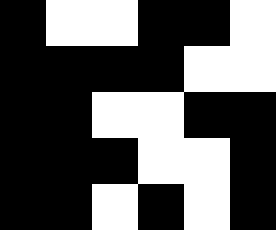[["black", "white", "white", "black", "black", "white"], ["black", "black", "black", "black", "white", "white"], ["black", "black", "white", "white", "black", "black"], ["black", "black", "black", "white", "white", "black"], ["black", "black", "white", "black", "white", "black"]]